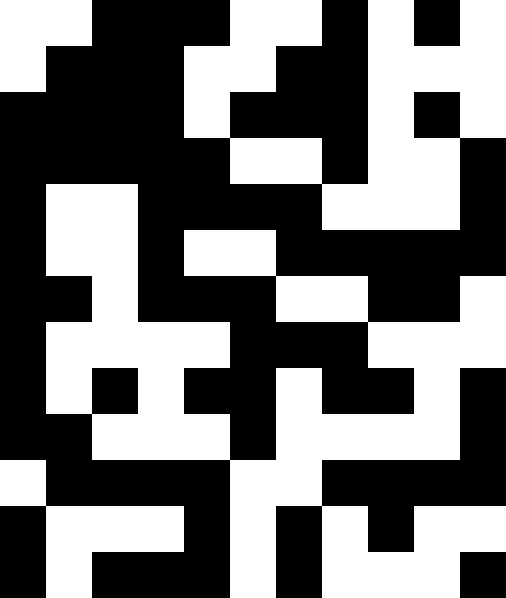[["white", "white", "black", "black", "black", "white", "white", "black", "white", "black", "white"], ["white", "black", "black", "black", "white", "white", "black", "black", "white", "white", "white"], ["black", "black", "black", "black", "white", "black", "black", "black", "white", "black", "white"], ["black", "black", "black", "black", "black", "white", "white", "black", "white", "white", "black"], ["black", "white", "white", "black", "black", "black", "black", "white", "white", "white", "black"], ["black", "white", "white", "black", "white", "white", "black", "black", "black", "black", "black"], ["black", "black", "white", "black", "black", "black", "white", "white", "black", "black", "white"], ["black", "white", "white", "white", "white", "black", "black", "black", "white", "white", "white"], ["black", "white", "black", "white", "black", "black", "white", "black", "black", "white", "black"], ["black", "black", "white", "white", "white", "black", "white", "white", "white", "white", "black"], ["white", "black", "black", "black", "black", "white", "white", "black", "black", "black", "black"], ["black", "white", "white", "white", "black", "white", "black", "white", "black", "white", "white"], ["black", "white", "black", "black", "black", "white", "black", "white", "white", "white", "black"]]